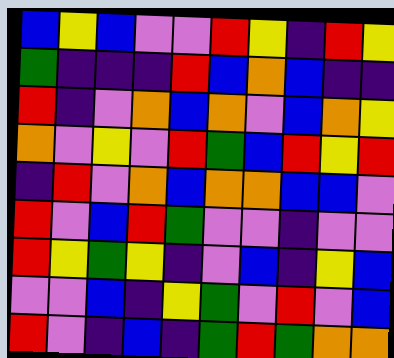[["blue", "yellow", "blue", "violet", "violet", "red", "yellow", "indigo", "red", "yellow"], ["green", "indigo", "indigo", "indigo", "red", "blue", "orange", "blue", "indigo", "indigo"], ["red", "indigo", "violet", "orange", "blue", "orange", "violet", "blue", "orange", "yellow"], ["orange", "violet", "yellow", "violet", "red", "green", "blue", "red", "yellow", "red"], ["indigo", "red", "violet", "orange", "blue", "orange", "orange", "blue", "blue", "violet"], ["red", "violet", "blue", "red", "green", "violet", "violet", "indigo", "violet", "violet"], ["red", "yellow", "green", "yellow", "indigo", "violet", "blue", "indigo", "yellow", "blue"], ["violet", "violet", "blue", "indigo", "yellow", "green", "violet", "red", "violet", "blue"], ["red", "violet", "indigo", "blue", "indigo", "green", "red", "green", "orange", "orange"]]